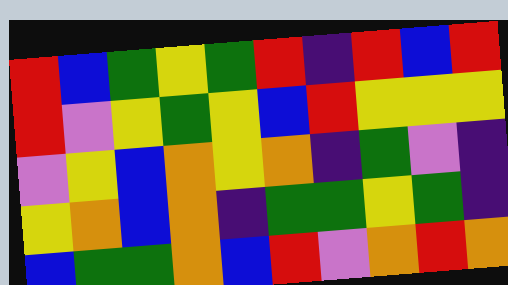[["red", "blue", "green", "yellow", "green", "red", "indigo", "red", "blue", "red"], ["red", "violet", "yellow", "green", "yellow", "blue", "red", "yellow", "yellow", "yellow"], ["violet", "yellow", "blue", "orange", "yellow", "orange", "indigo", "green", "violet", "indigo"], ["yellow", "orange", "blue", "orange", "indigo", "green", "green", "yellow", "green", "indigo"], ["blue", "green", "green", "orange", "blue", "red", "violet", "orange", "red", "orange"]]